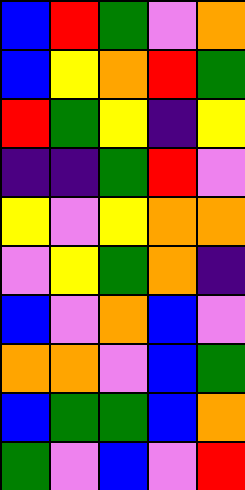[["blue", "red", "green", "violet", "orange"], ["blue", "yellow", "orange", "red", "green"], ["red", "green", "yellow", "indigo", "yellow"], ["indigo", "indigo", "green", "red", "violet"], ["yellow", "violet", "yellow", "orange", "orange"], ["violet", "yellow", "green", "orange", "indigo"], ["blue", "violet", "orange", "blue", "violet"], ["orange", "orange", "violet", "blue", "green"], ["blue", "green", "green", "blue", "orange"], ["green", "violet", "blue", "violet", "red"]]